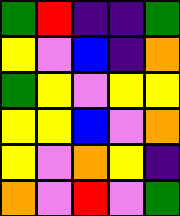[["green", "red", "indigo", "indigo", "green"], ["yellow", "violet", "blue", "indigo", "orange"], ["green", "yellow", "violet", "yellow", "yellow"], ["yellow", "yellow", "blue", "violet", "orange"], ["yellow", "violet", "orange", "yellow", "indigo"], ["orange", "violet", "red", "violet", "green"]]